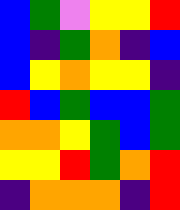[["blue", "green", "violet", "yellow", "yellow", "red"], ["blue", "indigo", "green", "orange", "indigo", "blue"], ["blue", "yellow", "orange", "yellow", "yellow", "indigo"], ["red", "blue", "green", "blue", "blue", "green"], ["orange", "orange", "yellow", "green", "blue", "green"], ["yellow", "yellow", "red", "green", "orange", "red"], ["indigo", "orange", "orange", "orange", "indigo", "red"]]